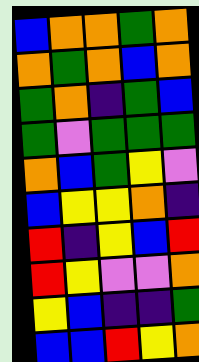[["blue", "orange", "orange", "green", "orange"], ["orange", "green", "orange", "blue", "orange"], ["green", "orange", "indigo", "green", "blue"], ["green", "violet", "green", "green", "green"], ["orange", "blue", "green", "yellow", "violet"], ["blue", "yellow", "yellow", "orange", "indigo"], ["red", "indigo", "yellow", "blue", "red"], ["red", "yellow", "violet", "violet", "orange"], ["yellow", "blue", "indigo", "indigo", "green"], ["blue", "blue", "red", "yellow", "orange"]]